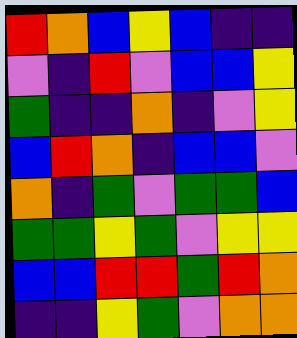[["red", "orange", "blue", "yellow", "blue", "indigo", "indigo"], ["violet", "indigo", "red", "violet", "blue", "blue", "yellow"], ["green", "indigo", "indigo", "orange", "indigo", "violet", "yellow"], ["blue", "red", "orange", "indigo", "blue", "blue", "violet"], ["orange", "indigo", "green", "violet", "green", "green", "blue"], ["green", "green", "yellow", "green", "violet", "yellow", "yellow"], ["blue", "blue", "red", "red", "green", "red", "orange"], ["indigo", "indigo", "yellow", "green", "violet", "orange", "orange"]]